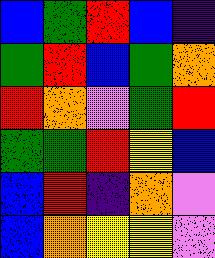[["blue", "green", "red", "blue", "indigo"], ["green", "red", "blue", "green", "orange"], ["red", "orange", "violet", "green", "red"], ["green", "green", "red", "yellow", "blue"], ["blue", "red", "indigo", "orange", "violet"], ["blue", "orange", "yellow", "yellow", "violet"]]